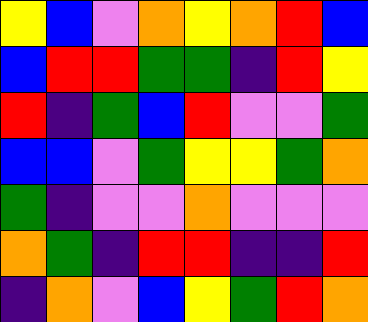[["yellow", "blue", "violet", "orange", "yellow", "orange", "red", "blue"], ["blue", "red", "red", "green", "green", "indigo", "red", "yellow"], ["red", "indigo", "green", "blue", "red", "violet", "violet", "green"], ["blue", "blue", "violet", "green", "yellow", "yellow", "green", "orange"], ["green", "indigo", "violet", "violet", "orange", "violet", "violet", "violet"], ["orange", "green", "indigo", "red", "red", "indigo", "indigo", "red"], ["indigo", "orange", "violet", "blue", "yellow", "green", "red", "orange"]]